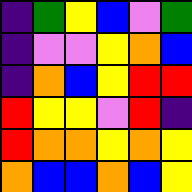[["indigo", "green", "yellow", "blue", "violet", "green"], ["indigo", "violet", "violet", "yellow", "orange", "blue"], ["indigo", "orange", "blue", "yellow", "red", "red"], ["red", "yellow", "yellow", "violet", "red", "indigo"], ["red", "orange", "orange", "yellow", "orange", "yellow"], ["orange", "blue", "blue", "orange", "blue", "yellow"]]